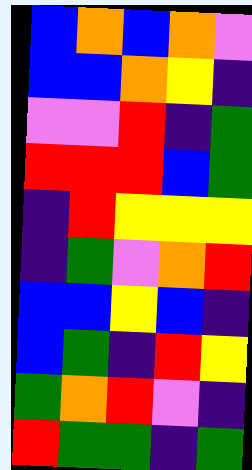[["blue", "orange", "blue", "orange", "violet"], ["blue", "blue", "orange", "yellow", "indigo"], ["violet", "violet", "red", "indigo", "green"], ["red", "red", "red", "blue", "green"], ["indigo", "red", "yellow", "yellow", "yellow"], ["indigo", "green", "violet", "orange", "red"], ["blue", "blue", "yellow", "blue", "indigo"], ["blue", "green", "indigo", "red", "yellow"], ["green", "orange", "red", "violet", "indigo"], ["red", "green", "green", "indigo", "green"]]